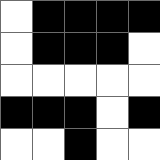[["white", "black", "black", "black", "black"], ["white", "black", "black", "black", "white"], ["white", "white", "white", "white", "white"], ["black", "black", "black", "white", "black"], ["white", "white", "black", "white", "white"]]